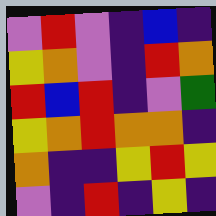[["violet", "red", "violet", "indigo", "blue", "indigo"], ["yellow", "orange", "violet", "indigo", "red", "orange"], ["red", "blue", "red", "indigo", "violet", "green"], ["yellow", "orange", "red", "orange", "orange", "indigo"], ["orange", "indigo", "indigo", "yellow", "red", "yellow"], ["violet", "indigo", "red", "indigo", "yellow", "indigo"]]